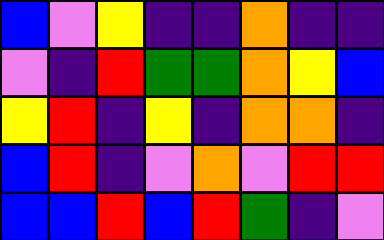[["blue", "violet", "yellow", "indigo", "indigo", "orange", "indigo", "indigo"], ["violet", "indigo", "red", "green", "green", "orange", "yellow", "blue"], ["yellow", "red", "indigo", "yellow", "indigo", "orange", "orange", "indigo"], ["blue", "red", "indigo", "violet", "orange", "violet", "red", "red"], ["blue", "blue", "red", "blue", "red", "green", "indigo", "violet"]]